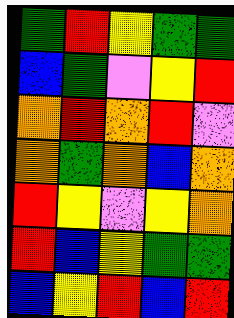[["green", "red", "yellow", "green", "green"], ["blue", "green", "violet", "yellow", "red"], ["orange", "red", "orange", "red", "violet"], ["orange", "green", "orange", "blue", "orange"], ["red", "yellow", "violet", "yellow", "orange"], ["red", "blue", "yellow", "green", "green"], ["blue", "yellow", "red", "blue", "red"]]